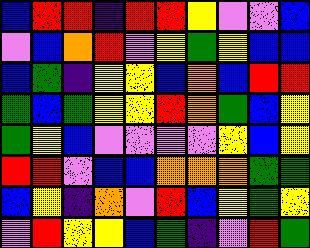[["blue", "red", "red", "indigo", "red", "red", "yellow", "violet", "violet", "blue"], ["violet", "blue", "orange", "red", "violet", "yellow", "green", "yellow", "blue", "blue"], ["blue", "green", "indigo", "yellow", "yellow", "blue", "orange", "blue", "red", "red"], ["green", "blue", "green", "yellow", "yellow", "red", "orange", "green", "blue", "yellow"], ["green", "yellow", "blue", "violet", "violet", "violet", "violet", "yellow", "blue", "yellow"], ["red", "red", "violet", "blue", "blue", "orange", "orange", "orange", "green", "green"], ["blue", "yellow", "indigo", "orange", "violet", "red", "blue", "yellow", "green", "yellow"], ["violet", "red", "yellow", "yellow", "blue", "green", "indigo", "violet", "red", "green"]]